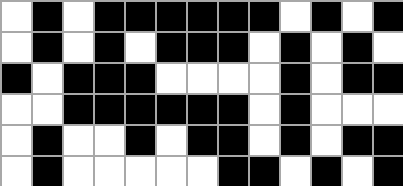[["white", "black", "white", "black", "black", "black", "black", "black", "black", "white", "black", "white", "black"], ["white", "black", "white", "black", "white", "black", "black", "black", "white", "black", "white", "black", "white"], ["black", "white", "black", "black", "black", "white", "white", "white", "white", "black", "white", "black", "black"], ["white", "white", "black", "black", "black", "black", "black", "black", "white", "black", "white", "white", "white"], ["white", "black", "white", "white", "black", "white", "black", "black", "white", "black", "white", "black", "black"], ["white", "black", "white", "white", "white", "white", "white", "black", "black", "white", "black", "white", "black"]]